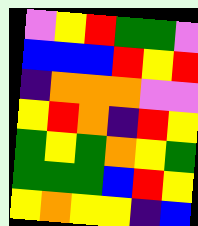[["violet", "yellow", "red", "green", "green", "violet"], ["blue", "blue", "blue", "red", "yellow", "red"], ["indigo", "orange", "orange", "orange", "violet", "violet"], ["yellow", "red", "orange", "indigo", "red", "yellow"], ["green", "yellow", "green", "orange", "yellow", "green"], ["green", "green", "green", "blue", "red", "yellow"], ["yellow", "orange", "yellow", "yellow", "indigo", "blue"]]